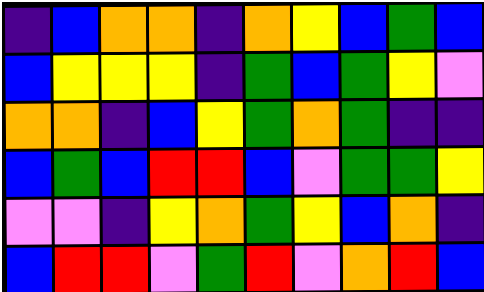[["indigo", "blue", "orange", "orange", "indigo", "orange", "yellow", "blue", "green", "blue"], ["blue", "yellow", "yellow", "yellow", "indigo", "green", "blue", "green", "yellow", "violet"], ["orange", "orange", "indigo", "blue", "yellow", "green", "orange", "green", "indigo", "indigo"], ["blue", "green", "blue", "red", "red", "blue", "violet", "green", "green", "yellow"], ["violet", "violet", "indigo", "yellow", "orange", "green", "yellow", "blue", "orange", "indigo"], ["blue", "red", "red", "violet", "green", "red", "violet", "orange", "red", "blue"]]